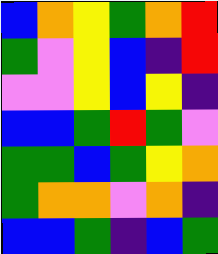[["blue", "orange", "yellow", "green", "orange", "red"], ["green", "violet", "yellow", "blue", "indigo", "red"], ["violet", "violet", "yellow", "blue", "yellow", "indigo"], ["blue", "blue", "green", "red", "green", "violet"], ["green", "green", "blue", "green", "yellow", "orange"], ["green", "orange", "orange", "violet", "orange", "indigo"], ["blue", "blue", "green", "indigo", "blue", "green"]]